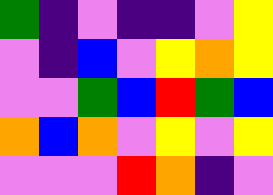[["green", "indigo", "violet", "indigo", "indigo", "violet", "yellow"], ["violet", "indigo", "blue", "violet", "yellow", "orange", "yellow"], ["violet", "violet", "green", "blue", "red", "green", "blue"], ["orange", "blue", "orange", "violet", "yellow", "violet", "yellow"], ["violet", "violet", "violet", "red", "orange", "indigo", "violet"]]